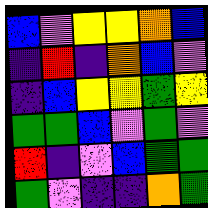[["blue", "violet", "yellow", "yellow", "orange", "blue"], ["indigo", "red", "indigo", "orange", "blue", "violet"], ["indigo", "blue", "yellow", "yellow", "green", "yellow"], ["green", "green", "blue", "violet", "green", "violet"], ["red", "indigo", "violet", "blue", "green", "green"], ["green", "violet", "indigo", "indigo", "orange", "green"]]